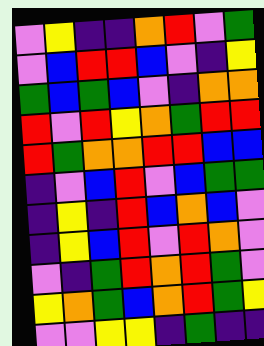[["violet", "yellow", "indigo", "indigo", "orange", "red", "violet", "green"], ["violet", "blue", "red", "red", "blue", "violet", "indigo", "yellow"], ["green", "blue", "green", "blue", "violet", "indigo", "orange", "orange"], ["red", "violet", "red", "yellow", "orange", "green", "red", "red"], ["red", "green", "orange", "orange", "red", "red", "blue", "blue"], ["indigo", "violet", "blue", "red", "violet", "blue", "green", "green"], ["indigo", "yellow", "indigo", "red", "blue", "orange", "blue", "violet"], ["indigo", "yellow", "blue", "red", "violet", "red", "orange", "violet"], ["violet", "indigo", "green", "red", "orange", "red", "green", "violet"], ["yellow", "orange", "green", "blue", "orange", "red", "green", "yellow"], ["violet", "violet", "yellow", "yellow", "indigo", "green", "indigo", "indigo"]]